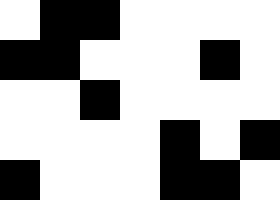[["white", "black", "black", "white", "white", "white", "white"], ["black", "black", "white", "white", "white", "black", "white"], ["white", "white", "black", "white", "white", "white", "white"], ["white", "white", "white", "white", "black", "white", "black"], ["black", "white", "white", "white", "black", "black", "white"]]